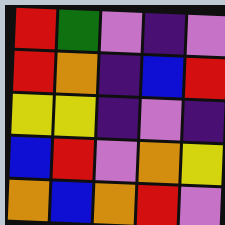[["red", "green", "violet", "indigo", "violet"], ["red", "orange", "indigo", "blue", "red"], ["yellow", "yellow", "indigo", "violet", "indigo"], ["blue", "red", "violet", "orange", "yellow"], ["orange", "blue", "orange", "red", "violet"]]